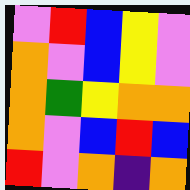[["violet", "red", "blue", "yellow", "violet"], ["orange", "violet", "blue", "yellow", "violet"], ["orange", "green", "yellow", "orange", "orange"], ["orange", "violet", "blue", "red", "blue"], ["red", "violet", "orange", "indigo", "orange"]]